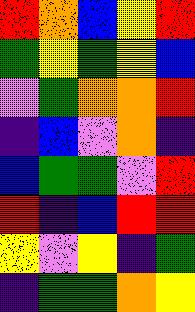[["red", "orange", "blue", "yellow", "red"], ["green", "yellow", "green", "yellow", "blue"], ["violet", "green", "orange", "orange", "red"], ["indigo", "blue", "violet", "orange", "indigo"], ["blue", "green", "green", "violet", "red"], ["red", "indigo", "blue", "red", "red"], ["yellow", "violet", "yellow", "indigo", "green"], ["indigo", "green", "green", "orange", "yellow"]]